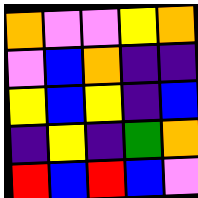[["orange", "violet", "violet", "yellow", "orange"], ["violet", "blue", "orange", "indigo", "indigo"], ["yellow", "blue", "yellow", "indigo", "blue"], ["indigo", "yellow", "indigo", "green", "orange"], ["red", "blue", "red", "blue", "violet"]]